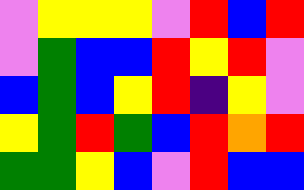[["violet", "yellow", "yellow", "yellow", "violet", "red", "blue", "red"], ["violet", "green", "blue", "blue", "red", "yellow", "red", "violet"], ["blue", "green", "blue", "yellow", "red", "indigo", "yellow", "violet"], ["yellow", "green", "red", "green", "blue", "red", "orange", "red"], ["green", "green", "yellow", "blue", "violet", "red", "blue", "blue"]]